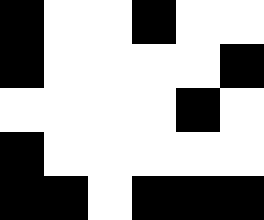[["black", "white", "white", "black", "white", "white"], ["black", "white", "white", "white", "white", "black"], ["white", "white", "white", "white", "black", "white"], ["black", "white", "white", "white", "white", "white"], ["black", "black", "white", "black", "black", "black"]]